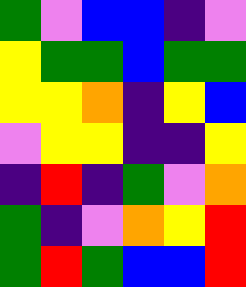[["green", "violet", "blue", "blue", "indigo", "violet"], ["yellow", "green", "green", "blue", "green", "green"], ["yellow", "yellow", "orange", "indigo", "yellow", "blue"], ["violet", "yellow", "yellow", "indigo", "indigo", "yellow"], ["indigo", "red", "indigo", "green", "violet", "orange"], ["green", "indigo", "violet", "orange", "yellow", "red"], ["green", "red", "green", "blue", "blue", "red"]]